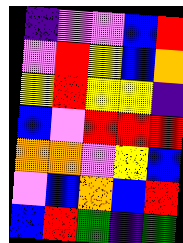[["indigo", "violet", "violet", "blue", "red"], ["violet", "red", "yellow", "blue", "orange"], ["yellow", "red", "yellow", "yellow", "indigo"], ["blue", "violet", "red", "red", "red"], ["orange", "orange", "violet", "yellow", "blue"], ["violet", "blue", "orange", "blue", "red"], ["blue", "red", "green", "indigo", "green"]]